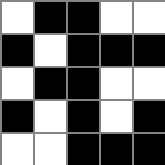[["white", "black", "black", "white", "white"], ["black", "white", "black", "black", "black"], ["white", "black", "black", "white", "white"], ["black", "white", "black", "white", "black"], ["white", "white", "black", "black", "black"]]